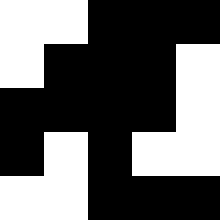[["white", "white", "black", "black", "black"], ["white", "black", "black", "black", "white"], ["black", "black", "black", "black", "white"], ["black", "white", "black", "white", "white"], ["white", "white", "black", "black", "black"]]